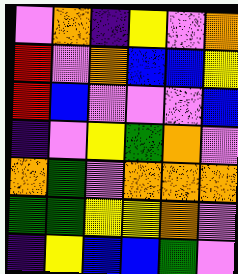[["violet", "orange", "indigo", "yellow", "violet", "orange"], ["red", "violet", "orange", "blue", "blue", "yellow"], ["red", "blue", "violet", "violet", "violet", "blue"], ["indigo", "violet", "yellow", "green", "orange", "violet"], ["orange", "green", "violet", "orange", "orange", "orange"], ["green", "green", "yellow", "yellow", "orange", "violet"], ["indigo", "yellow", "blue", "blue", "green", "violet"]]